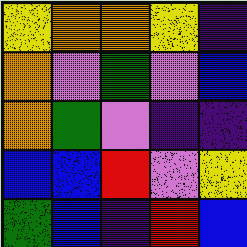[["yellow", "orange", "orange", "yellow", "indigo"], ["orange", "violet", "green", "violet", "blue"], ["orange", "green", "violet", "indigo", "indigo"], ["blue", "blue", "red", "violet", "yellow"], ["green", "blue", "indigo", "red", "blue"]]